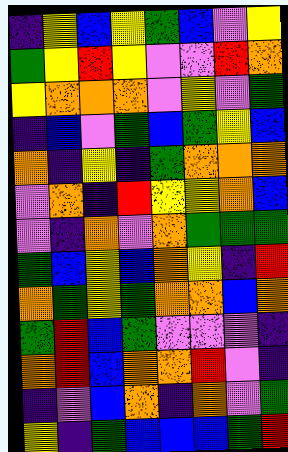[["indigo", "yellow", "blue", "yellow", "green", "blue", "violet", "yellow"], ["green", "yellow", "red", "yellow", "violet", "violet", "red", "orange"], ["yellow", "orange", "orange", "orange", "violet", "yellow", "violet", "green"], ["indigo", "blue", "violet", "green", "blue", "green", "yellow", "blue"], ["orange", "indigo", "yellow", "indigo", "green", "orange", "orange", "orange"], ["violet", "orange", "indigo", "red", "yellow", "yellow", "orange", "blue"], ["violet", "indigo", "orange", "violet", "orange", "green", "green", "green"], ["green", "blue", "yellow", "blue", "orange", "yellow", "indigo", "red"], ["orange", "green", "yellow", "green", "orange", "orange", "blue", "orange"], ["green", "red", "blue", "green", "violet", "violet", "violet", "indigo"], ["orange", "red", "blue", "orange", "orange", "red", "violet", "indigo"], ["indigo", "violet", "blue", "orange", "indigo", "orange", "violet", "green"], ["yellow", "indigo", "green", "blue", "blue", "blue", "green", "red"]]